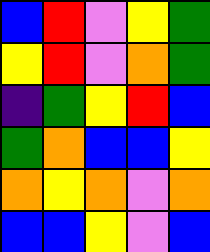[["blue", "red", "violet", "yellow", "green"], ["yellow", "red", "violet", "orange", "green"], ["indigo", "green", "yellow", "red", "blue"], ["green", "orange", "blue", "blue", "yellow"], ["orange", "yellow", "orange", "violet", "orange"], ["blue", "blue", "yellow", "violet", "blue"]]